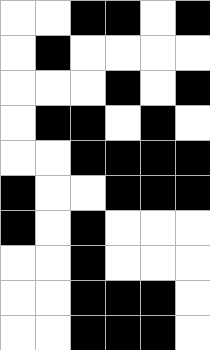[["white", "white", "black", "black", "white", "black"], ["white", "black", "white", "white", "white", "white"], ["white", "white", "white", "black", "white", "black"], ["white", "black", "black", "white", "black", "white"], ["white", "white", "black", "black", "black", "black"], ["black", "white", "white", "black", "black", "black"], ["black", "white", "black", "white", "white", "white"], ["white", "white", "black", "white", "white", "white"], ["white", "white", "black", "black", "black", "white"], ["white", "white", "black", "black", "black", "white"]]